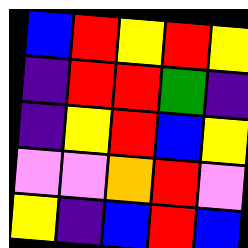[["blue", "red", "yellow", "red", "yellow"], ["indigo", "red", "red", "green", "indigo"], ["indigo", "yellow", "red", "blue", "yellow"], ["violet", "violet", "orange", "red", "violet"], ["yellow", "indigo", "blue", "red", "blue"]]